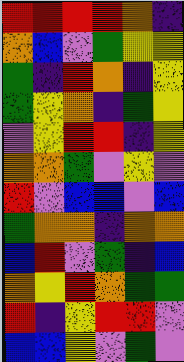[["red", "red", "red", "red", "orange", "indigo"], ["orange", "blue", "violet", "green", "yellow", "yellow"], ["green", "indigo", "red", "orange", "indigo", "yellow"], ["green", "yellow", "orange", "indigo", "green", "yellow"], ["violet", "yellow", "red", "red", "indigo", "yellow"], ["orange", "orange", "green", "violet", "yellow", "violet"], ["red", "violet", "blue", "blue", "violet", "blue"], ["green", "orange", "orange", "indigo", "orange", "orange"], ["blue", "red", "violet", "green", "indigo", "blue"], ["orange", "yellow", "red", "orange", "green", "green"], ["red", "indigo", "yellow", "red", "red", "violet"], ["blue", "blue", "yellow", "violet", "green", "violet"]]